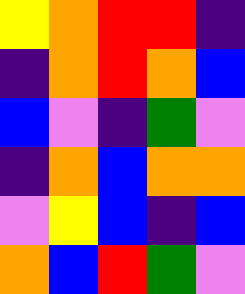[["yellow", "orange", "red", "red", "indigo"], ["indigo", "orange", "red", "orange", "blue"], ["blue", "violet", "indigo", "green", "violet"], ["indigo", "orange", "blue", "orange", "orange"], ["violet", "yellow", "blue", "indigo", "blue"], ["orange", "blue", "red", "green", "violet"]]